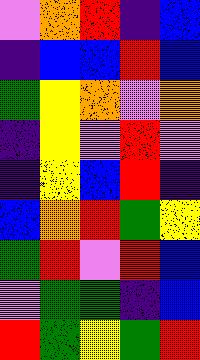[["violet", "orange", "red", "indigo", "blue"], ["indigo", "blue", "blue", "red", "blue"], ["green", "yellow", "orange", "violet", "orange"], ["indigo", "yellow", "violet", "red", "violet"], ["indigo", "yellow", "blue", "red", "indigo"], ["blue", "orange", "red", "green", "yellow"], ["green", "red", "violet", "red", "blue"], ["violet", "green", "green", "indigo", "blue"], ["red", "green", "yellow", "green", "red"]]